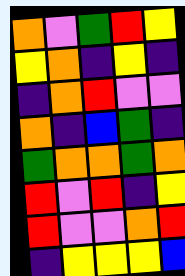[["orange", "violet", "green", "red", "yellow"], ["yellow", "orange", "indigo", "yellow", "indigo"], ["indigo", "orange", "red", "violet", "violet"], ["orange", "indigo", "blue", "green", "indigo"], ["green", "orange", "orange", "green", "orange"], ["red", "violet", "red", "indigo", "yellow"], ["red", "violet", "violet", "orange", "red"], ["indigo", "yellow", "yellow", "yellow", "blue"]]